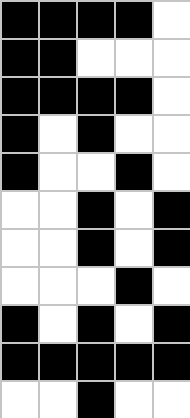[["black", "black", "black", "black", "white"], ["black", "black", "white", "white", "white"], ["black", "black", "black", "black", "white"], ["black", "white", "black", "white", "white"], ["black", "white", "white", "black", "white"], ["white", "white", "black", "white", "black"], ["white", "white", "black", "white", "black"], ["white", "white", "white", "black", "white"], ["black", "white", "black", "white", "black"], ["black", "black", "black", "black", "black"], ["white", "white", "black", "white", "white"]]